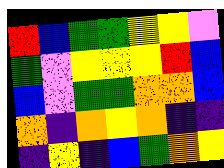[["red", "blue", "green", "green", "yellow", "yellow", "violet"], ["green", "violet", "yellow", "yellow", "yellow", "red", "blue"], ["blue", "violet", "green", "green", "orange", "orange", "blue"], ["orange", "indigo", "orange", "yellow", "orange", "indigo", "indigo"], ["indigo", "yellow", "indigo", "blue", "green", "orange", "yellow"]]